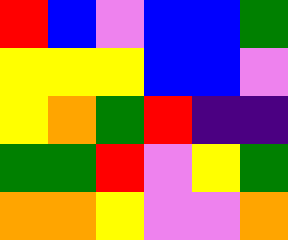[["red", "blue", "violet", "blue", "blue", "green"], ["yellow", "yellow", "yellow", "blue", "blue", "violet"], ["yellow", "orange", "green", "red", "indigo", "indigo"], ["green", "green", "red", "violet", "yellow", "green"], ["orange", "orange", "yellow", "violet", "violet", "orange"]]